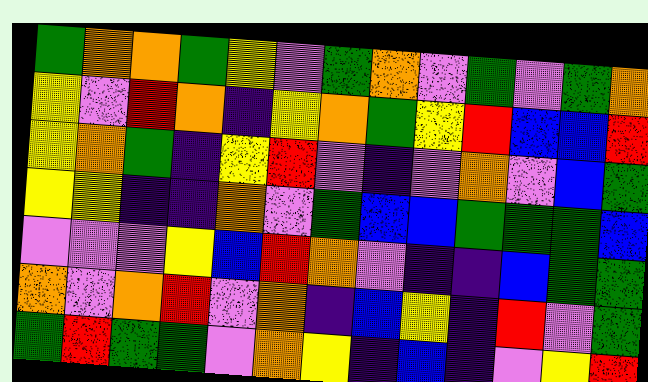[["green", "orange", "orange", "green", "yellow", "violet", "green", "orange", "violet", "green", "violet", "green", "orange"], ["yellow", "violet", "red", "orange", "indigo", "yellow", "orange", "green", "yellow", "red", "blue", "blue", "red"], ["yellow", "orange", "green", "indigo", "yellow", "red", "violet", "indigo", "violet", "orange", "violet", "blue", "green"], ["yellow", "yellow", "indigo", "indigo", "orange", "violet", "green", "blue", "blue", "green", "green", "green", "blue"], ["violet", "violet", "violet", "yellow", "blue", "red", "orange", "violet", "indigo", "indigo", "blue", "green", "green"], ["orange", "violet", "orange", "red", "violet", "orange", "indigo", "blue", "yellow", "indigo", "red", "violet", "green"], ["green", "red", "green", "green", "violet", "orange", "yellow", "indigo", "blue", "indigo", "violet", "yellow", "red"]]